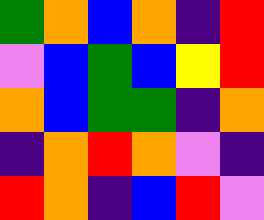[["green", "orange", "blue", "orange", "indigo", "red"], ["violet", "blue", "green", "blue", "yellow", "red"], ["orange", "blue", "green", "green", "indigo", "orange"], ["indigo", "orange", "red", "orange", "violet", "indigo"], ["red", "orange", "indigo", "blue", "red", "violet"]]